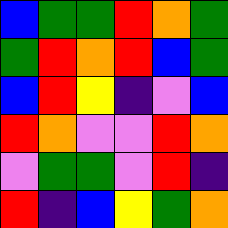[["blue", "green", "green", "red", "orange", "green"], ["green", "red", "orange", "red", "blue", "green"], ["blue", "red", "yellow", "indigo", "violet", "blue"], ["red", "orange", "violet", "violet", "red", "orange"], ["violet", "green", "green", "violet", "red", "indigo"], ["red", "indigo", "blue", "yellow", "green", "orange"]]